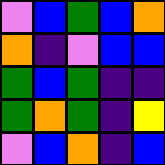[["violet", "blue", "green", "blue", "orange"], ["orange", "indigo", "violet", "blue", "blue"], ["green", "blue", "green", "indigo", "indigo"], ["green", "orange", "green", "indigo", "yellow"], ["violet", "blue", "orange", "indigo", "blue"]]